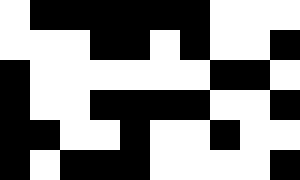[["white", "black", "black", "black", "black", "black", "black", "white", "white", "white"], ["white", "white", "white", "black", "black", "white", "black", "white", "white", "black"], ["black", "white", "white", "white", "white", "white", "white", "black", "black", "white"], ["black", "white", "white", "black", "black", "black", "black", "white", "white", "black"], ["black", "black", "white", "white", "black", "white", "white", "black", "white", "white"], ["black", "white", "black", "black", "black", "white", "white", "white", "white", "black"]]